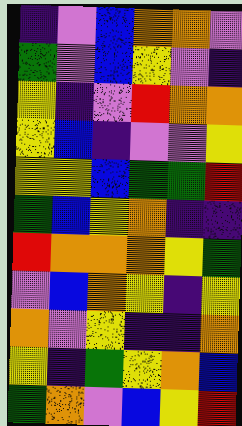[["indigo", "violet", "blue", "orange", "orange", "violet"], ["green", "violet", "blue", "yellow", "violet", "indigo"], ["yellow", "indigo", "violet", "red", "orange", "orange"], ["yellow", "blue", "indigo", "violet", "violet", "yellow"], ["yellow", "yellow", "blue", "green", "green", "red"], ["green", "blue", "yellow", "orange", "indigo", "indigo"], ["red", "orange", "orange", "orange", "yellow", "green"], ["violet", "blue", "orange", "yellow", "indigo", "yellow"], ["orange", "violet", "yellow", "indigo", "indigo", "orange"], ["yellow", "indigo", "green", "yellow", "orange", "blue"], ["green", "orange", "violet", "blue", "yellow", "red"]]